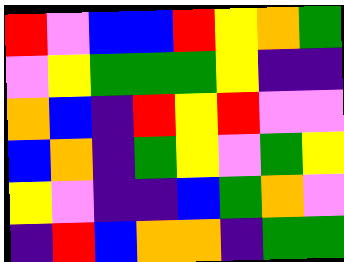[["red", "violet", "blue", "blue", "red", "yellow", "orange", "green"], ["violet", "yellow", "green", "green", "green", "yellow", "indigo", "indigo"], ["orange", "blue", "indigo", "red", "yellow", "red", "violet", "violet"], ["blue", "orange", "indigo", "green", "yellow", "violet", "green", "yellow"], ["yellow", "violet", "indigo", "indigo", "blue", "green", "orange", "violet"], ["indigo", "red", "blue", "orange", "orange", "indigo", "green", "green"]]